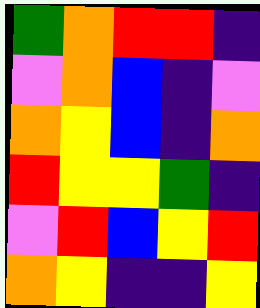[["green", "orange", "red", "red", "indigo"], ["violet", "orange", "blue", "indigo", "violet"], ["orange", "yellow", "blue", "indigo", "orange"], ["red", "yellow", "yellow", "green", "indigo"], ["violet", "red", "blue", "yellow", "red"], ["orange", "yellow", "indigo", "indigo", "yellow"]]